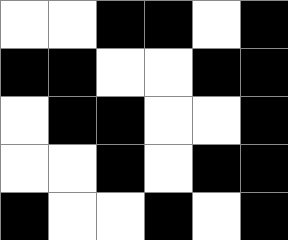[["white", "white", "black", "black", "white", "black"], ["black", "black", "white", "white", "black", "black"], ["white", "black", "black", "white", "white", "black"], ["white", "white", "black", "white", "black", "black"], ["black", "white", "white", "black", "white", "black"]]